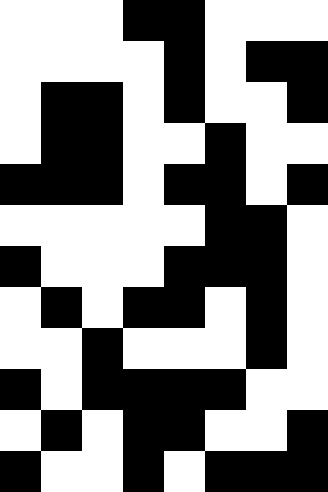[["white", "white", "white", "black", "black", "white", "white", "white"], ["white", "white", "white", "white", "black", "white", "black", "black"], ["white", "black", "black", "white", "black", "white", "white", "black"], ["white", "black", "black", "white", "white", "black", "white", "white"], ["black", "black", "black", "white", "black", "black", "white", "black"], ["white", "white", "white", "white", "white", "black", "black", "white"], ["black", "white", "white", "white", "black", "black", "black", "white"], ["white", "black", "white", "black", "black", "white", "black", "white"], ["white", "white", "black", "white", "white", "white", "black", "white"], ["black", "white", "black", "black", "black", "black", "white", "white"], ["white", "black", "white", "black", "black", "white", "white", "black"], ["black", "white", "white", "black", "white", "black", "black", "black"]]